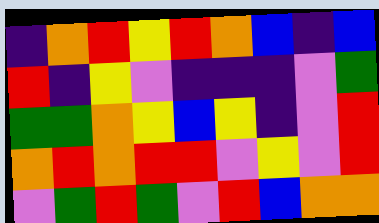[["indigo", "orange", "red", "yellow", "red", "orange", "blue", "indigo", "blue"], ["red", "indigo", "yellow", "violet", "indigo", "indigo", "indigo", "violet", "green"], ["green", "green", "orange", "yellow", "blue", "yellow", "indigo", "violet", "red"], ["orange", "red", "orange", "red", "red", "violet", "yellow", "violet", "red"], ["violet", "green", "red", "green", "violet", "red", "blue", "orange", "orange"]]